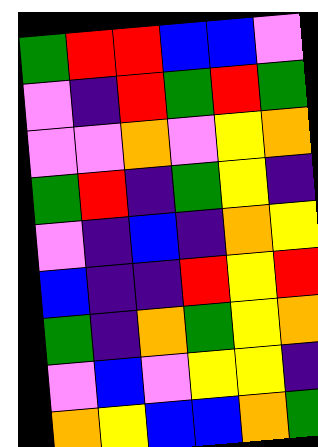[["green", "red", "red", "blue", "blue", "violet"], ["violet", "indigo", "red", "green", "red", "green"], ["violet", "violet", "orange", "violet", "yellow", "orange"], ["green", "red", "indigo", "green", "yellow", "indigo"], ["violet", "indigo", "blue", "indigo", "orange", "yellow"], ["blue", "indigo", "indigo", "red", "yellow", "red"], ["green", "indigo", "orange", "green", "yellow", "orange"], ["violet", "blue", "violet", "yellow", "yellow", "indigo"], ["orange", "yellow", "blue", "blue", "orange", "green"]]